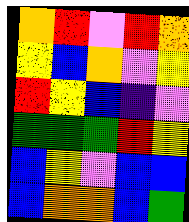[["orange", "red", "violet", "red", "orange"], ["yellow", "blue", "orange", "violet", "yellow"], ["red", "yellow", "blue", "indigo", "violet"], ["green", "green", "green", "red", "yellow"], ["blue", "yellow", "violet", "blue", "blue"], ["blue", "orange", "orange", "blue", "green"]]